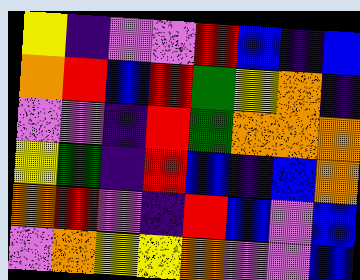[["yellow", "indigo", "violet", "violet", "red", "blue", "indigo", "blue"], ["orange", "red", "blue", "red", "green", "yellow", "orange", "indigo"], ["violet", "violet", "indigo", "red", "green", "orange", "orange", "orange"], ["yellow", "green", "indigo", "red", "blue", "indigo", "blue", "orange"], ["orange", "red", "violet", "indigo", "red", "blue", "violet", "blue"], ["violet", "orange", "yellow", "yellow", "orange", "violet", "violet", "blue"]]